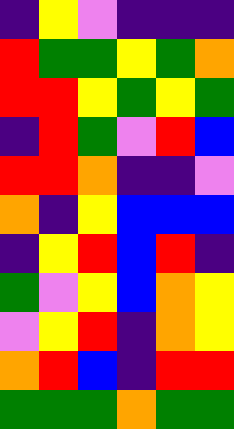[["indigo", "yellow", "violet", "indigo", "indigo", "indigo"], ["red", "green", "green", "yellow", "green", "orange"], ["red", "red", "yellow", "green", "yellow", "green"], ["indigo", "red", "green", "violet", "red", "blue"], ["red", "red", "orange", "indigo", "indigo", "violet"], ["orange", "indigo", "yellow", "blue", "blue", "blue"], ["indigo", "yellow", "red", "blue", "red", "indigo"], ["green", "violet", "yellow", "blue", "orange", "yellow"], ["violet", "yellow", "red", "indigo", "orange", "yellow"], ["orange", "red", "blue", "indigo", "red", "red"], ["green", "green", "green", "orange", "green", "green"]]